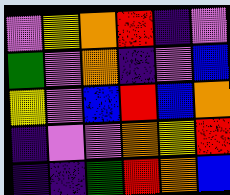[["violet", "yellow", "orange", "red", "indigo", "violet"], ["green", "violet", "orange", "indigo", "violet", "blue"], ["yellow", "violet", "blue", "red", "blue", "orange"], ["indigo", "violet", "violet", "orange", "yellow", "red"], ["indigo", "indigo", "green", "red", "orange", "blue"]]